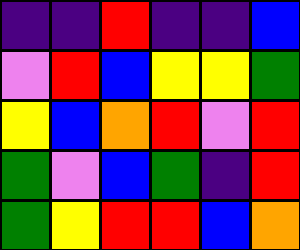[["indigo", "indigo", "red", "indigo", "indigo", "blue"], ["violet", "red", "blue", "yellow", "yellow", "green"], ["yellow", "blue", "orange", "red", "violet", "red"], ["green", "violet", "blue", "green", "indigo", "red"], ["green", "yellow", "red", "red", "blue", "orange"]]